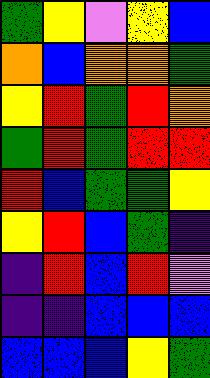[["green", "yellow", "violet", "yellow", "blue"], ["orange", "blue", "orange", "orange", "green"], ["yellow", "red", "green", "red", "orange"], ["green", "red", "green", "red", "red"], ["red", "blue", "green", "green", "yellow"], ["yellow", "red", "blue", "green", "indigo"], ["indigo", "red", "blue", "red", "violet"], ["indigo", "indigo", "blue", "blue", "blue"], ["blue", "blue", "blue", "yellow", "green"]]